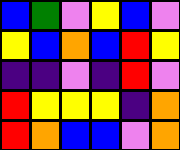[["blue", "green", "violet", "yellow", "blue", "violet"], ["yellow", "blue", "orange", "blue", "red", "yellow"], ["indigo", "indigo", "violet", "indigo", "red", "violet"], ["red", "yellow", "yellow", "yellow", "indigo", "orange"], ["red", "orange", "blue", "blue", "violet", "orange"]]